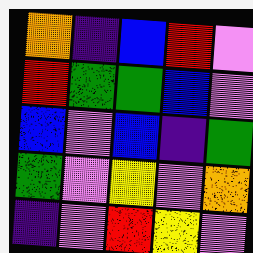[["orange", "indigo", "blue", "red", "violet"], ["red", "green", "green", "blue", "violet"], ["blue", "violet", "blue", "indigo", "green"], ["green", "violet", "yellow", "violet", "orange"], ["indigo", "violet", "red", "yellow", "violet"]]